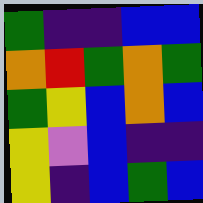[["green", "indigo", "indigo", "blue", "blue"], ["orange", "red", "green", "orange", "green"], ["green", "yellow", "blue", "orange", "blue"], ["yellow", "violet", "blue", "indigo", "indigo"], ["yellow", "indigo", "blue", "green", "blue"]]